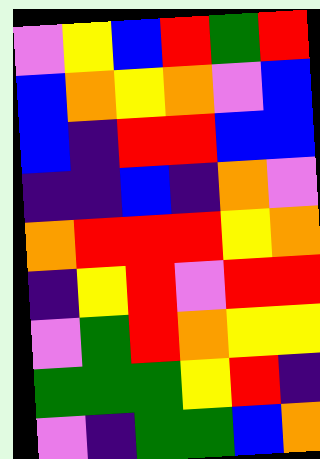[["violet", "yellow", "blue", "red", "green", "red"], ["blue", "orange", "yellow", "orange", "violet", "blue"], ["blue", "indigo", "red", "red", "blue", "blue"], ["indigo", "indigo", "blue", "indigo", "orange", "violet"], ["orange", "red", "red", "red", "yellow", "orange"], ["indigo", "yellow", "red", "violet", "red", "red"], ["violet", "green", "red", "orange", "yellow", "yellow"], ["green", "green", "green", "yellow", "red", "indigo"], ["violet", "indigo", "green", "green", "blue", "orange"]]